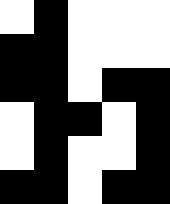[["white", "black", "white", "white", "white"], ["black", "black", "white", "white", "white"], ["black", "black", "white", "black", "black"], ["white", "black", "black", "white", "black"], ["white", "black", "white", "white", "black"], ["black", "black", "white", "black", "black"]]